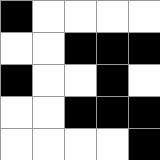[["black", "white", "white", "white", "white"], ["white", "white", "black", "black", "black"], ["black", "white", "white", "black", "white"], ["white", "white", "black", "black", "black"], ["white", "white", "white", "white", "black"]]